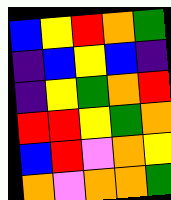[["blue", "yellow", "red", "orange", "green"], ["indigo", "blue", "yellow", "blue", "indigo"], ["indigo", "yellow", "green", "orange", "red"], ["red", "red", "yellow", "green", "orange"], ["blue", "red", "violet", "orange", "yellow"], ["orange", "violet", "orange", "orange", "green"]]